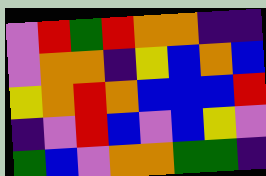[["violet", "red", "green", "red", "orange", "orange", "indigo", "indigo"], ["violet", "orange", "orange", "indigo", "yellow", "blue", "orange", "blue"], ["yellow", "orange", "red", "orange", "blue", "blue", "blue", "red"], ["indigo", "violet", "red", "blue", "violet", "blue", "yellow", "violet"], ["green", "blue", "violet", "orange", "orange", "green", "green", "indigo"]]